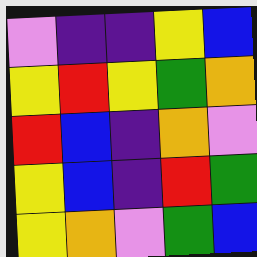[["violet", "indigo", "indigo", "yellow", "blue"], ["yellow", "red", "yellow", "green", "orange"], ["red", "blue", "indigo", "orange", "violet"], ["yellow", "blue", "indigo", "red", "green"], ["yellow", "orange", "violet", "green", "blue"]]